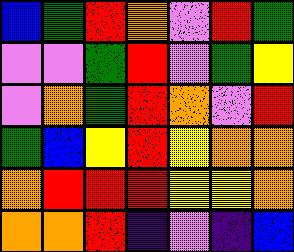[["blue", "green", "red", "orange", "violet", "red", "green"], ["violet", "violet", "green", "red", "violet", "green", "yellow"], ["violet", "orange", "green", "red", "orange", "violet", "red"], ["green", "blue", "yellow", "red", "yellow", "orange", "orange"], ["orange", "red", "red", "red", "yellow", "yellow", "orange"], ["orange", "orange", "red", "indigo", "violet", "indigo", "blue"]]